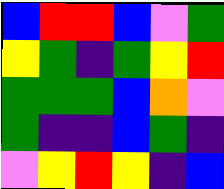[["blue", "red", "red", "blue", "violet", "green"], ["yellow", "green", "indigo", "green", "yellow", "red"], ["green", "green", "green", "blue", "orange", "violet"], ["green", "indigo", "indigo", "blue", "green", "indigo"], ["violet", "yellow", "red", "yellow", "indigo", "blue"]]